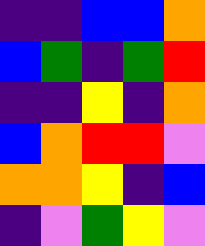[["indigo", "indigo", "blue", "blue", "orange"], ["blue", "green", "indigo", "green", "red"], ["indigo", "indigo", "yellow", "indigo", "orange"], ["blue", "orange", "red", "red", "violet"], ["orange", "orange", "yellow", "indigo", "blue"], ["indigo", "violet", "green", "yellow", "violet"]]